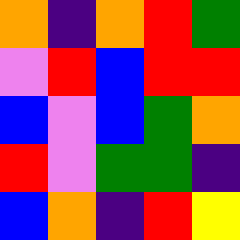[["orange", "indigo", "orange", "red", "green"], ["violet", "red", "blue", "red", "red"], ["blue", "violet", "blue", "green", "orange"], ["red", "violet", "green", "green", "indigo"], ["blue", "orange", "indigo", "red", "yellow"]]